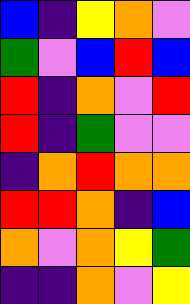[["blue", "indigo", "yellow", "orange", "violet"], ["green", "violet", "blue", "red", "blue"], ["red", "indigo", "orange", "violet", "red"], ["red", "indigo", "green", "violet", "violet"], ["indigo", "orange", "red", "orange", "orange"], ["red", "red", "orange", "indigo", "blue"], ["orange", "violet", "orange", "yellow", "green"], ["indigo", "indigo", "orange", "violet", "yellow"]]